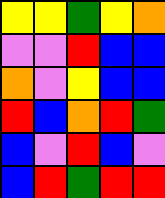[["yellow", "yellow", "green", "yellow", "orange"], ["violet", "violet", "red", "blue", "blue"], ["orange", "violet", "yellow", "blue", "blue"], ["red", "blue", "orange", "red", "green"], ["blue", "violet", "red", "blue", "violet"], ["blue", "red", "green", "red", "red"]]